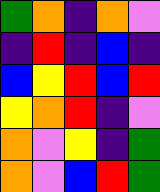[["green", "orange", "indigo", "orange", "violet"], ["indigo", "red", "indigo", "blue", "indigo"], ["blue", "yellow", "red", "blue", "red"], ["yellow", "orange", "red", "indigo", "violet"], ["orange", "violet", "yellow", "indigo", "green"], ["orange", "violet", "blue", "red", "green"]]